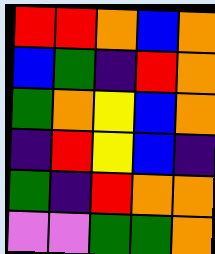[["red", "red", "orange", "blue", "orange"], ["blue", "green", "indigo", "red", "orange"], ["green", "orange", "yellow", "blue", "orange"], ["indigo", "red", "yellow", "blue", "indigo"], ["green", "indigo", "red", "orange", "orange"], ["violet", "violet", "green", "green", "orange"]]